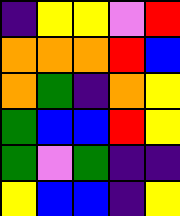[["indigo", "yellow", "yellow", "violet", "red"], ["orange", "orange", "orange", "red", "blue"], ["orange", "green", "indigo", "orange", "yellow"], ["green", "blue", "blue", "red", "yellow"], ["green", "violet", "green", "indigo", "indigo"], ["yellow", "blue", "blue", "indigo", "yellow"]]